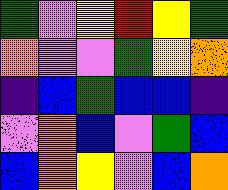[["green", "violet", "yellow", "red", "yellow", "green"], ["orange", "violet", "violet", "green", "yellow", "orange"], ["indigo", "blue", "green", "blue", "blue", "indigo"], ["violet", "orange", "blue", "violet", "green", "blue"], ["blue", "orange", "yellow", "violet", "blue", "orange"]]